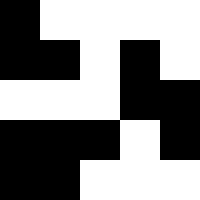[["black", "white", "white", "white", "white"], ["black", "black", "white", "black", "white"], ["white", "white", "white", "black", "black"], ["black", "black", "black", "white", "black"], ["black", "black", "white", "white", "white"]]